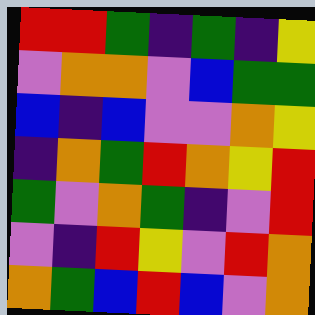[["red", "red", "green", "indigo", "green", "indigo", "yellow"], ["violet", "orange", "orange", "violet", "blue", "green", "green"], ["blue", "indigo", "blue", "violet", "violet", "orange", "yellow"], ["indigo", "orange", "green", "red", "orange", "yellow", "red"], ["green", "violet", "orange", "green", "indigo", "violet", "red"], ["violet", "indigo", "red", "yellow", "violet", "red", "orange"], ["orange", "green", "blue", "red", "blue", "violet", "orange"]]